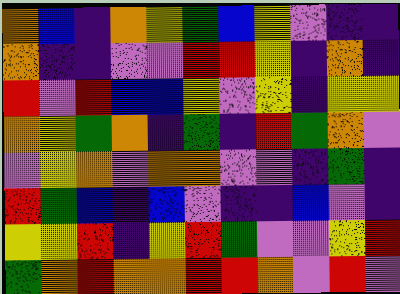[["orange", "blue", "indigo", "orange", "yellow", "green", "blue", "yellow", "violet", "indigo", "indigo"], ["orange", "indigo", "indigo", "violet", "violet", "red", "red", "yellow", "indigo", "orange", "indigo"], ["red", "violet", "red", "blue", "blue", "yellow", "violet", "yellow", "indigo", "yellow", "yellow"], ["orange", "yellow", "green", "orange", "indigo", "green", "indigo", "red", "green", "orange", "violet"], ["violet", "yellow", "orange", "violet", "orange", "orange", "violet", "violet", "indigo", "green", "indigo"], ["red", "green", "blue", "indigo", "blue", "violet", "indigo", "indigo", "blue", "violet", "indigo"], ["yellow", "yellow", "red", "indigo", "yellow", "red", "green", "violet", "violet", "yellow", "red"], ["green", "orange", "red", "orange", "orange", "red", "red", "orange", "violet", "red", "violet"]]